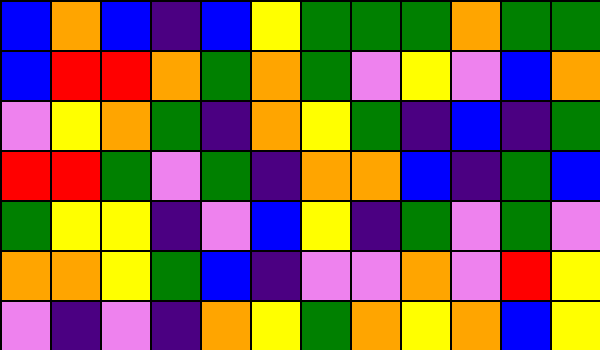[["blue", "orange", "blue", "indigo", "blue", "yellow", "green", "green", "green", "orange", "green", "green"], ["blue", "red", "red", "orange", "green", "orange", "green", "violet", "yellow", "violet", "blue", "orange"], ["violet", "yellow", "orange", "green", "indigo", "orange", "yellow", "green", "indigo", "blue", "indigo", "green"], ["red", "red", "green", "violet", "green", "indigo", "orange", "orange", "blue", "indigo", "green", "blue"], ["green", "yellow", "yellow", "indigo", "violet", "blue", "yellow", "indigo", "green", "violet", "green", "violet"], ["orange", "orange", "yellow", "green", "blue", "indigo", "violet", "violet", "orange", "violet", "red", "yellow"], ["violet", "indigo", "violet", "indigo", "orange", "yellow", "green", "orange", "yellow", "orange", "blue", "yellow"]]